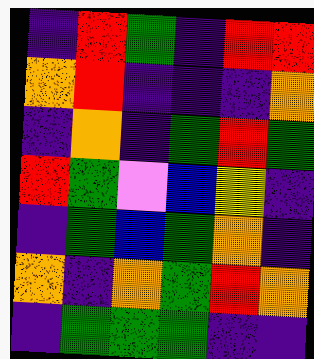[["indigo", "red", "green", "indigo", "red", "red"], ["orange", "red", "indigo", "indigo", "indigo", "orange"], ["indigo", "orange", "indigo", "green", "red", "green"], ["red", "green", "violet", "blue", "yellow", "indigo"], ["indigo", "green", "blue", "green", "orange", "indigo"], ["orange", "indigo", "orange", "green", "red", "orange"], ["indigo", "green", "green", "green", "indigo", "indigo"]]